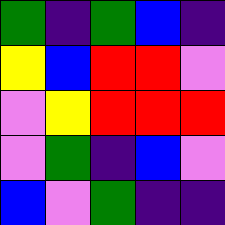[["green", "indigo", "green", "blue", "indigo"], ["yellow", "blue", "red", "red", "violet"], ["violet", "yellow", "red", "red", "red"], ["violet", "green", "indigo", "blue", "violet"], ["blue", "violet", "green", "indigo", "indigo"]]